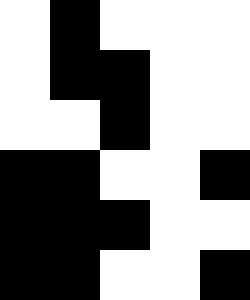[["white", "black", "white", "white", "white"], ["white", "black", "black", "white", "white"], ["white", "white", "black", "white", "white"], ["black", "black", "white", "white", "black"], ["black", "black", "black", "white", "white"], ["black", "black", "white", "white", "black"]]